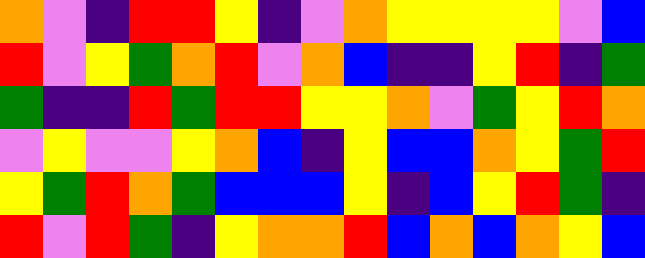[["orange", "violet", "indigo", "red", "red", "yellow", "indigo", "violet", "orange", "yellow", "yellow", "yellow", "yellow", "violet", "blue"], ["red", "violet", "yellow", "green", "orange", "red", "violet", "orange", "blue", "indigo", "indigo", "yellow", "red", "indigo", "green"], ["green", "indigo", "indigo", "red", "green", "red", "red", "yellow", "yellow", "orange", "violet", "green", "yellow", "red", "orange"], ["violet", "yellow", "violet", "violet", "yellow", "orange", "blue", "indigo", "yellow", "blue", "blue", "orange", "yellow", "green", "red"], ["yellow", "green", "red", "orange", "green", "blue", "blue", "blue", "yellow", "indigo", "blue", "yellow", "red", "green", "indigo"], ["red", "violet", "red", "green", "indigo", "yellow", "orange", "orange", "red", "blue", "orange", "blue", "orange", "yellow", "blue"]]